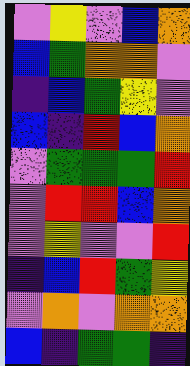[["violet", "yellow", "violet", "blue", "orange"], ["blue", "green", "orange", "orange", "violet"], ["indigo", "blue", "green", "yellow", "violet"], ["blue", "indigo", "red", "blue", "orange"], ["violet", "green", "green", "green", "red"], ["violet", "red", "red", "blue", "orange"], ["violet", "yellow", "violet", "violet", "red"], ["indigo", "blue", "red", "green", "yellow"], ["violet", "orange", "violet", "orange", "orange"], ["blue", "indigo", "green", "green", "indigo"]]